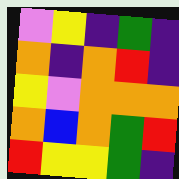[["violet", "yellow", "indigo", "green", "indigo"], ["orange", "indigo", "orange", "red", "indigo"], ["yellow", "violet", "orange", "orange", "orange"], ["orange", "blue", "orange", "green", "red"], ["red", "yellow", "yellow", "green", "indigo"]]